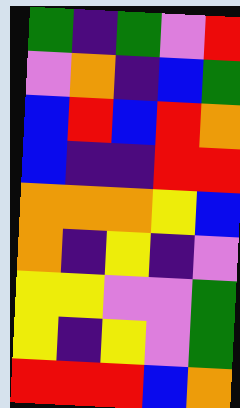[["green", "indigo", "green", "violet", "red"], ["violet", "orange", "indigo", "blue", "green"], ["blue", "red", "blue", "red", "orange"], ["blue", "indigo", "indigo", "red", "red"], ["orange", "orange", "orange", "yellow", "blue"], ["orange", "indigo", "yellow", "indigo", "violet"], ["yellow", "yellow", "violet", "violet", "green"], ["yellow", "indigo", "yellow", "violet", "green"], ["red", "red", "red", "blue", "orange"]]